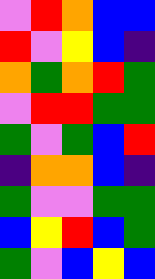[["violet", "red", "orange", "blue", "blue"], ["red", "violet", "yellow", "blue", "indigo"], ["orange", "green", "orange", "red", "green"], ["violet", "red", "red", "green", "green"], ["green", "violet", "green", "blue", "red"], ["indigo", "orange", "orange", "blue", "indigo"], ["green", "violet", "violet", "green", "green"], ["blue", "yellow", "red", "blue", "green"], ["green", "violet", "blue", "yellow", "blue"]]